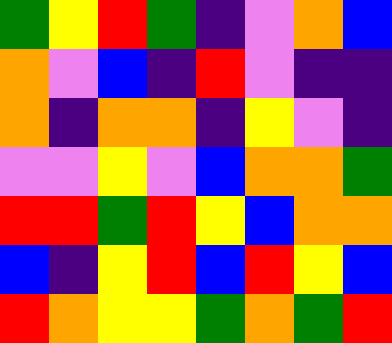[["green", "yellow", "red", "green", "indigo", "violet", "orange", "blue"], ["orange", "violet", "blue", "indigo", "red", "violet", "indigo", "indigo"], ["orange", "indigo", "orange", "orange", "indigo", "yellow", "violet", "indigo"], ["violet", "violet", "yellow", "violet", "blue", "orange", "orange", "green"], ["red", "red", "green", "red", "yellow", "blue", "orange", "orange"], ["blue", "indigo", "yellow", "red", "blue", "red", "yellow", "blue"], ["red", "orange", "yellow", "yellow", "green", "orange", "green", "red"]]